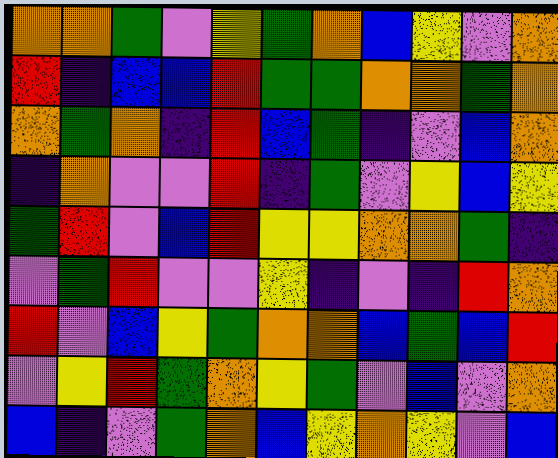[["orange", "orange", "green", "violet", "yellow", "green", "orange", "blue", "yellow", "violet", "orange"], ["red", "indigo", "blue", "blue", "red", "green", "green", "orange", "orange", "green", "orange"], ["orange", "green", "orange", "indigo", "red", "blue", "green", "indigo", "violet", "blue", "orange"], ["indigo", "orange", "violet", "violet", "red", "indigo", "green", "violet", "yellow", "blue", "yellow"], ["green", "red", "violet", "blue", "red", "yellow", "yellow", "orange", "orange", "green", "indigo"], ["violet", "green", "red", "violet", "violet", "yellow", "indigo", "violet", "indigo", "red", "orange"], ["red", "violet", "blue", "yellow", "green", "orange", "orange", "blue", "green", "blue", "red"], ["violet", "yellow", "red", "green", "orange", "yellow", "green", "violet", "blue", "violet", "orange"], ["blue", "indigo", "violet", "green", "orange", "blue", "yellow", "orange", "yellow", "violet", "blue"]]